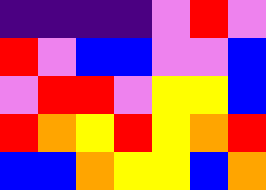[["indigo", "indigo", "indigo", "indigo", "violet", "red", "violet"], ["red", "violet", "blue", "blue", "violet", "violet", "blue"], ["violet", "red", "red", "violet", "yellow", "yellow", "blue"], ["red", "orange", "yellow", "red", "yellow", "orange", "red"], ["blue", "blue", "orange", "yellow", "yellow", "blue", "orange"]]